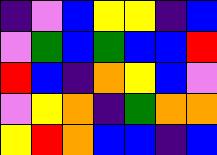[["indigo", "violet", "blue", "yellow", "yellow", "indigo", "blue"], ["violet", "green", "blue", "green", "blue", "blue", "red"], ["red", "blue", "indigo", "orange", "yellow", "blue", "violet"], ["violet", "yellow", "orange", "indigo", "green", "orange", "orange"], ["yellow", "red", "orange", "blue", "blue", "indigo", "blue"]]